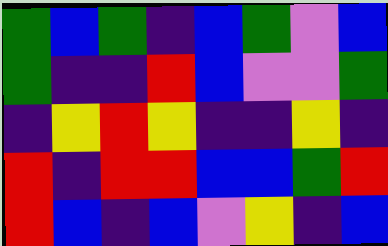[["green", "blue", "green", "indigo", "blue", "green", "violet", "blue"], ["green", "indigo", "indigo", "red", "blue", "violet", "violet", "green"], ["indigo", "yellow", "red", "yellow", "indigo", "indigo", "yellow", "indigo"], ["red", "indigo", "red", "red", "blue", "blue", "green", "red"], ["red", "blue", "indigo", "blue", "violet", "yellow", "indigo", "blue"]]